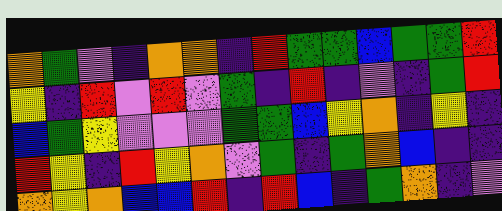[["orange", "green", "violet", "indigo", "orange", "orange", "indigo", "red", "green", "green", "blue", "green", "green", "red"], ["yellow", "indigo", "red", "violet", "red", "violet", "green", "indigo", "red", "indigo", "violet", "indigo", "green", "red"], ["blue", "green", "yellow", "violet", "violet", "violet", "green", "green", "blue", "yellow", "orange", "indigo", "yellow", "indigo"], ["red", "yellow", "indigo", "red", "yellow", "orange", "violet", "green", "indigo", "green", "orange", "blue", "indigo", "indigo"], ["orange", "yellow", "orange", "blue", "blue", "red", "indigo", "red", "blue", "indigo", "green", "orange", "indigo", "violet"]]